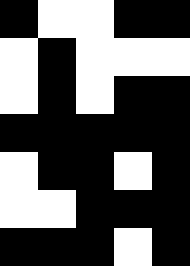[["black", "white", "white", "black", "black"], ["white", "black", "white", "white", "white"], ["white", "black", "white", "black", "black"], ["black", "black", "black", "black", "black"], ["white", "black", "black", "white", "black"], ["white", "white", "black", "black", "black"], ["black", "black", "black", "white", "black"]]